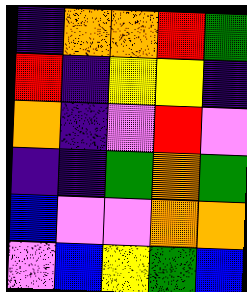[["indigo", "orange", "orange", "red", "green"], ["red", "indigo", "yellow", "yellow", "indigo"], ["orange", "indigo", "violet", "red", "violet"], ["indigo", "indigo", "green", "orange", "green"], ["blue", "violet", "violet", "orange", "orange"], ["violet", "blue", "yellow", "green", "blue"]]